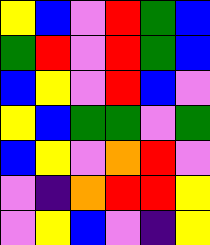[["yellow", "blue", "violet", "red", "green", "blue"], ["green", "red", "violet", "red", "green", "blue"], ["blue", "yellow", "violet", "red", "blue", "violet"], ["yellow", "blue", "green", "green", "violet", "green"], ["blue", "yellow", "violet", "orange", "red", "violet"], ["violet", "indigo", "orange", "red", "red", "yellow"], ["violet", "yellow", "blue", "violet", "indigo", "yellow"]]